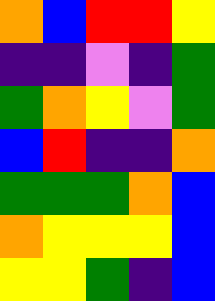[["orange", "blue", "red", "red", "yellow"], ["indigo", "indigo", "violet", "indigo", "green"], ["green", "orange", "yellow", "violet", "green"], ["blue", "red", "indigo", "indigo", "orange"], ["green", "green", "green", "orange", "blue"], ["orange", "yellow", "yellow", "yellow", "blue"], ["yellow", "yellow", "green", "indigo", "blue"]]